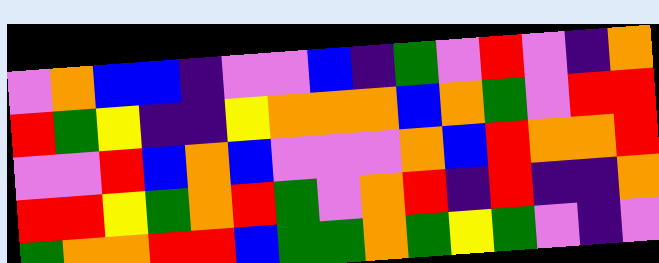[["violet", "orange", "blue", "blue", "indigo", "violet", "violet", "blue", "indigo", "green", "violet", "red", "violet", "indigo", "orange"], ["red", "green", "yellow", "indigo", "indigo", "yellow", "orange", "orange", "orange", "blue", "orange", "green", "violet", "red", "red"], ["violet", "violet", "red", "blue", "orange", "blue", "violet", "violet", "violet", "orange", "blue", "red", "orange", "orange", "red"], ["red", "red", "yellow", "green", "orange", "red", "green", "violet", "orange", "red", "indigo", "red", "indigo", "indigo", "orange"], ["green", "orange", "orange", "red", "red", "blue", "green", "green", "orange", "green", "yellow", "green", "violet", "indigo", "violet"]]